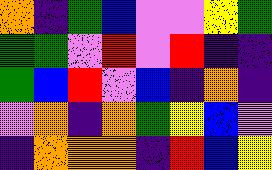[["orange", "indigo", "green", "blue", "violet", "violet", "yellow", "green"], ["green", "green", "violet", "red", "violet", "red", "indigo", "indigo"], ["green", "blue", "red", "violet", "blue", "indigo", "orange", "indigo"], ["violet", "orange", "indigo", "orange", "green", "yellow", "blue", "violet"], ["indigo", "orange", "orange", "orange", "indigo", "red", "blue", "yellow"]]